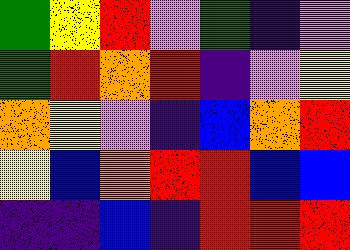[["green", "yellow", "red", "violet", "green", "indigo", "violet"], ["green", "red", "orange", "red", "indigo", "violet", "yellow"], ["orange", "yellow", "violet", "indigo", "blue", "orange", "red"], ["yellow", "blue", "orange", "red", "red", "blue", "blue"], ["indigo", "indigo", "blue", "indigo", "red", "red", "red"]]